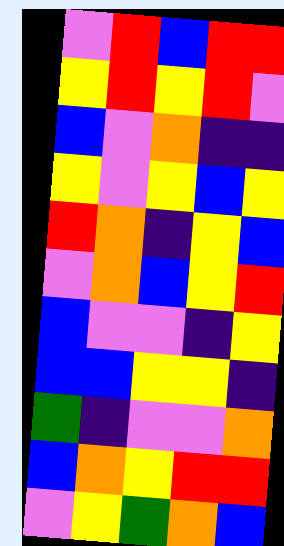[["violet", "red", "blue", "red", "red"], ["yellow", "red", "yellow", "red", "violet"], ["blue", "violet", "orange", "indigo", "indigo"], ["yellow", "violet", "yellow", "blue", "yellow"], ["red", "orange", "indigo", "yellow", "blue"], ["violet", "orange", "blue", "yellow", "red"], ["blue", "violet", "violet", "indigo", "yellow"], ["blue", "blue", "yellow", "yellow", "indigo"], ["green", "indigo", "violet", "violet", "orange"], ["blue", "orange", "yellow", "red", "red"], ["violet", "yellow", "green", "orange", "blue"]]